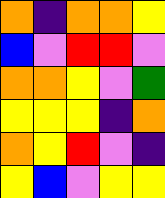[["orange", "indigo", "orange", "orange", "yellow"], ["blue", "violet", "red", "red", "violet"], ["orange", "orange", "yellow", "violet", "green"], ["yellow", "yellow", "yellow", "indigo", "orange"], ["orange", "yellow", "red", "violet", "indigo"], ["yellow", "blue", "violet", "yellow", "yellow"]]